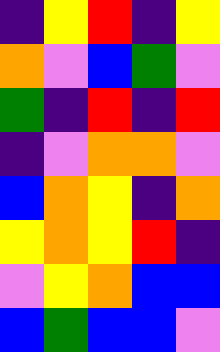[["indigo", "yellow", "red", "indigo", "yellow"], ["orange", "violet", "blue", "green", "violet"], ["green", "indigo", "red", "indigo", "red"], ["indigo", "violet", "orange", "orange", "violet"], ["blue", "orange", "yellow", "indigo", "orange"], ["yellow", "orange", "yellow", "red", "indigo"], ["violet", "yellow", "orange", "blue", "blue"], ["blue", "green", "blue", "blue", "violet"]]